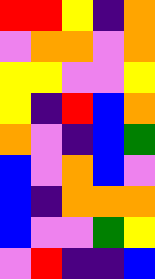[["red", "red", "yellow", "indigo", "orange"], ["violet", "orange", "orange", "violet", "orange"], ["yellow", "yellow", "violet", "violet", "yellow"], ["yellow", "indigo", "red", "blue", "orange"], ["orange", "violet", "indigo", "blue", "green"], ["blue", "violet", "orange", "blue", "violet"], ["blue", "indigo", "orange", "orange", "orange"], ["blue", "violet", "violet", "green", "yellow"], ["violet", "red", "indigo", "indigo", "blue"]]